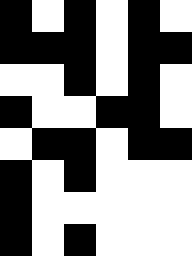[["black", "white", "black", "white", "black", "white"], ["black", "black", "black", "white", "black", "black"], ["white", "white", "black", "white", "black", "white"], ["black", "white", "white", "black", "black", "white"], ["white", "black", "black", "white", "black", "black"], ["black", "white", "black", "white", "white", "white"], ["black", "white", "white", "white", "white", "white"], ["black", "white", "black", "white", "white", "white"]]